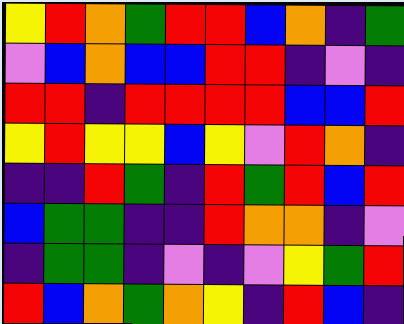[["yellow", "red", "orange", "green", "red", "red", "blue", "orange", "indigo", "green"], ["violet", "blue", "orange", "blue", "blue", "red", "red", "indigo", "violet", "indigo"], ["red", "red", "indigo", "red", "red", "red", "red", "blue", "blue", "red"], ["yellow", "red", "yellow", "yellow", "blue", "yellow", "violet", "red", "orange", "indigo"], ["indigo", "indigo", "red", "green", "indigo", "red", "green", "red", "blue", "red"], ["blue", "green", "green", "indigo", "indigo", "red", "orange", "orange", "indigo", "violet"], ["indigo", "green", "green", "indigo", "violet", "indigo", "violet", "yellow", "green", "red"], ["red", "blue", "orange", "green", "orange", "yellow", "indigo", "red", "blue", "indigo"]]